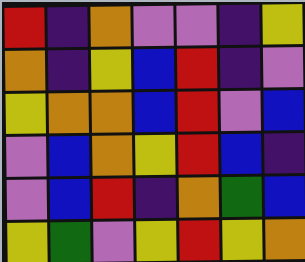[["red", "indigo", "orange", "violet", "violet", "indigo", "yellow"], ["orange", "indigo", "yellow", "blue", "red", "indigo", "violet"], ["yellow", "orange", "orange", "blue", "red", "violet", "blue"], ["violet", "blue", "orange", "yellow", "red", "blue", "indigo"], ["violet", "blue", "red", "indigo", "orange", "green", "blue"], ["yellow", "green", "violet", "yellow", "red", "yellow", "orange"]]